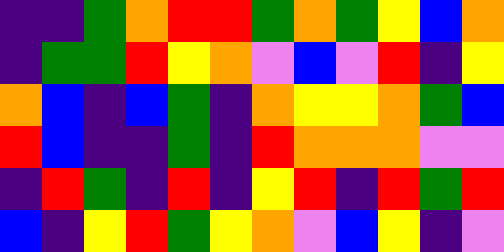[["indigo", "indigo", "green", "orange", "red", "red", "green", "orange", "green", "yellow", "blue", "orange"], ["indigo", "green", "green", "red", "yellow", "orange", "violet", "blue", "violet", "red", "indigo", "yellow"], ["orange", "blue", "indigo", "blue", "green", "indigo", "orange", "yellow", "yellow", "orange", "green", "blue"], ["red", "blue", "indigo", "indigo", "green", "indigo", "red", "orange", "orange", "orange", "violet", "violet"], ["indigo", "red", "green", "indigo", "red", "indigo", "yellow", "red", "indigo", "red", "green", "red"], ["blue", "indigo", "yellow", "red", "green", "yellow", "orange", "violet", "blue", "yellow", "indigo", "violet"]]